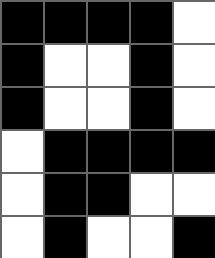[["black", "black", "black", "black", "white"], ["black", "white", "white", "black", "white"], ["black", "white", "white", "black", "white"], ["white", "black", "black", "black", "black"], ["white", "black", "black", "white", "white"], ["white", "black", "white", "white", "black"]]